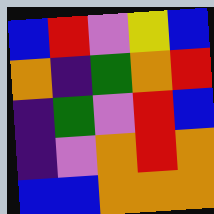[["blue", "red", "violet", "yellow", "blue"], ["orange", "indigo", "green", "orange", "red"], ["indigo", "green", "violet", "red", "blue"], ["indigo", "violet", "orange", "red", "orange"], ["blue", "blue", "orange", "orange", "orange"]]